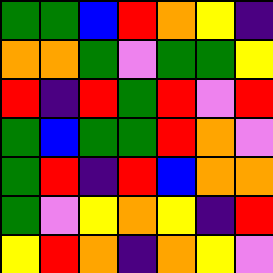[["green", "green", "blue", "red", "orange", "yellow", "indigo"], ["orange", "orange", "green", "violet", "green", "green", "yellow"], ["red", "indigo", "red", "green", "red", "violet", "red"], ["green", "blue", "green", "green", "red", "orange", "violet"], ["green", "red", "indigo", "red", "blue", "orange", "orange"], ["green", "violet", "yellow", "orange", "yellow", "indigo", "red"], ["yellow", "red", "orange", "indigo", "orange", "yellow", "violet"]]